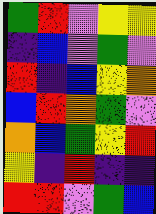[["green", "red", "violet", "yellow", "yellow"], ["indigo", "blue", "violet", "green", "violet"], ["red", "indigo", "blue", "yellow", "orange"], ["blue", "red", "orange", "green", "violet"], ["orange", "blue", "green", "yellow", "red"], ["yellow", "indigo", "red", "indigo", "indigo"], ["red", "red", "violet", "green", "blue"]]